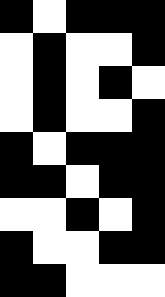[["black", "white", "black", "black", "black"], ["white", "black", "white", "white", "black"], ["white", "black", "white", "black", "white"], ["white", "black", "white", "white", "black"], ["black", "white", "black", "black", "black"], ["black", "black", "white", "black", "black"], ["white", "white", "black", "white", "black"], ["black", "white", "white", "black", "black"], ["black", "black", "white", "white", "white"]]